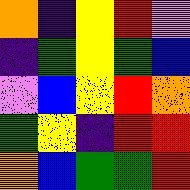[["orange", "indigo", "yellow", "red", "violet"], ["indigo", "green", "yellow", "green", "blue"], ["violet", "blue", "yellow", "red", "orange"], ["green", "yellow", "indigo", "red", "red"], ["orange", "blue", "green", "green", "red"]]